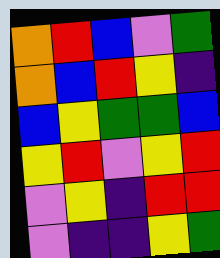[["orange", "red", "blue", "violet", "green"], ["orange", "blue", "red", "yellow", "indigo"], ["blue", "yellow", "green", "green", "blue"], ["yellow", "red", "violet", "yellow", "red"], ["violet", "yellow", "indigo", "red", "red"], ["violet", "indigo", "indigo", "yellow", "green"]]